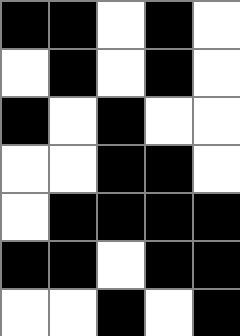[["black", "black", "white", "black", "white"], ["white", "black", "white", "black", "white"], ["black", "white", "black", "white", "white"], ["white", "white", "black", "black", "white"], ["white", "black", "black", "black", "black"], ["black", "black", "white", "black", "black"], ["white", "white", "black", "white", "black"]]